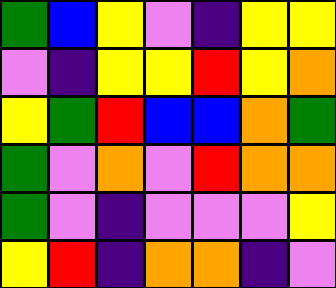[["green", "blue", "yellow", "violet", "indigo", "yellow", "yellow"], ["violet", "indigo", "yellow", "yellow", "red", "yellow", "orange"], ["yellow", "green", "red", "blue", "blue", "orange", "green"], ["green", "violet", "orange", "violet", "red", "orange", "orange"], ["green", "violet", "indigo", "violet", "violet", "violet", "yellow"], ["yellow", "red", "indigo", "orange", "orange", "indigo", "violet"]]